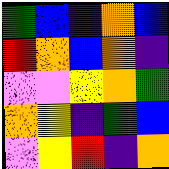[["green", "blue", "indigo", "orange", "blue"], ["red", "orange", "blue", "orange", "indigo"], ["violet", "violet", "yellow", "orange", "green"], ["orange", "yellow", "indigo", "green", "blue"], ["violet", "yellow", "red", "indigo", "orange"]]